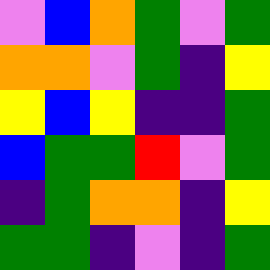[["violet", "blue", "orange", "green", "violet", "green"], ["orange", "orange", "violet", "green", "indigo", "yellow"], ["yellow", "blue", "yellow", "indigo", "indigo", "green"], ["blue", "green", "green", "red", "violet", "green"], ["indigo", "green", "orange", "orange", "indigo", "yellow"], ["green", "green", "indigo", "violet", "indigo", "green"]]